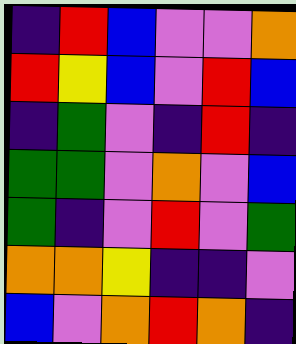[["indigo", "red", "blue", "violet", "violet", "orange"], ["red", "yellow", "blue", "violet", "red", "blue"], ["indigo", "green", "violet", "indigo", "red", "indigo"], ["green", "green", "violet", "orange", "violet", "blue"], ["green", "indigo", "violet", "red", "violet", "green"], ["orange", "orange", "yellow", "indigo", "indigo", "violet"], ["blue", "violet", "orange", "red", "orange", "indigo"]]